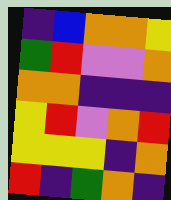[["indigo", "blue", "orange", "orange", "yellow"], ["green", "red", "violet", "violet", "orange"], ["orange", "orange", "indigo", "indigo", "indigo"], ["yellow", "red", "violet", "orange", "red"], ["yellow", "yellow", "yellow", "indigo", "orange"], ["red", "indigo", "green", "orange", "indigo"]]